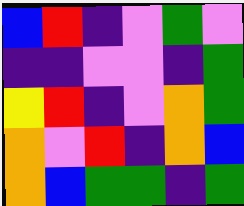[["blue", "red", "indigo", "violet", "green", "violet"], ["indigo", "indigo", "violet", "violet", "indigo", "green"], ["yellow", "red", "indigo", "violet", "orange", "green"], ["orange", "violet", "red", "indigo", "orange", "blue"], ["orange", "blue", "green", "green", "indigo", "green"]]